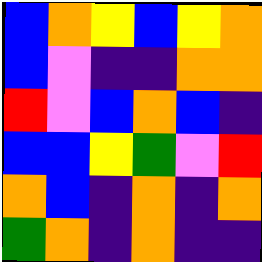[["blue", "orange", "yellow", "blue", "yellow", "orange"], ["blue", "violet", "indigo", "indigo", "orange", "orange"], ["red", "violet", "blue", "orange", "blue", "indigo"], ["blue", "blue", "yellow", "green", "violet", "red"], ["orange", "blue", "indigo", "orange", "indigo", "orange"], ["green", "orange", "indigo", "orange", "indigo", "indigo"]]